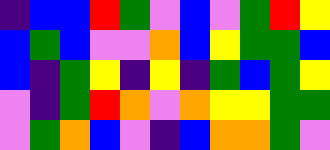[["indigo", "blue", "blue", "red", "green", "violet", "blue", "violet", "green", "red", "yellow"], ["blue", "green", "blue", "violet", "violet", "orange", "blue", "yellow", "green", "green", "blue"], ["blue", "indigo", "green", "yellow", "indigo", "yellow", "indigo", "green", "blue", "green", "yellow"], ["violet", "indigo", "green", "red", "orange", "violet", "orange", "yellow", "yellow", "green", "green"], ["violet", "green", "orange", "blue", "violet", "indigo", "blue", "orange", "orange", "green", "violet"]]